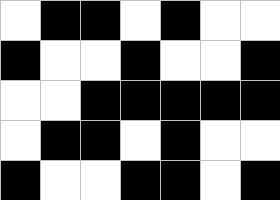[["white", "black", "black", "white", "black", "white", "white"], ["black", "white", "white", "black", "white", "white", "black"], ["white", "white", "black", "black", "black", "black", "black"], ["white", "black", "black", "white", "black", "white", "white"], ["black", "white", "white", "black", "black", "white", "black"]]